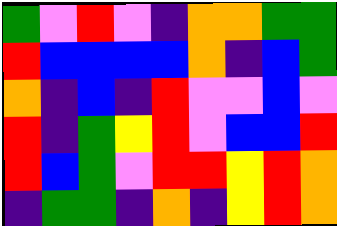[["green", "violet", "red", "violet", "indigo", "orange", "orange", "green", "green"], ["red", "blue", "blue", "blue", "blue", "orange", "indigo", "blue", "green"], ["orange", "indigo", "blue", "indigo", "red", "violet", "violet", "blue", "violet"], ["red", "indigo", "green", "yellow", "red", "violet", "blue", "blue", "red"], ["red", "blue", "green", "violet", "red", "red", "yellow", "red", "orange"], ["indigo", "green", "green", "indigo", "orange", "indigo", "yellow", "red", "orange"]]